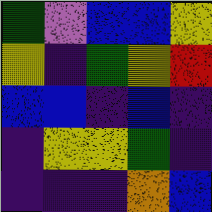[["green", "violet", "blue", "blue", "yellow"], ["yellow", "indigo", "green", "yellow", "red"], ["blue", "blue", "indigo", "blue", "indigo"], ["indigo", "yellow", "yellow", "green", "indigo"], ["indigo", "indigo", "indigo", "orange", "blue"]]